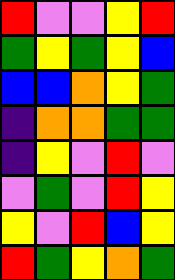[["red", "violet", "violet", "yellow", "red"], ["green", "yellow", "green", "yellow", "blue"], ["blue", "blue", "orange", "yellow", "green"], ["indigo", "orange", "orange", "green", "green"], ["indigo", "yellow", "violet", "red", "violet"], ["violet", "green", "violet", "red", "yellow"], ["yellow", "violet", "red", "blue", "yellow"], ["red", "green", "yellow", "orange", "green"]]